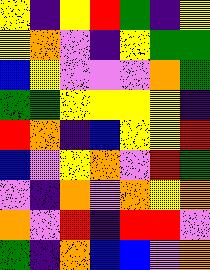[["yellow", "indigo", "yellow", "red", "green", "indigo", "yellow"], ["yellow", "orange", "violet", "indigo", "yellow", "green", "green"], ["blue", "yellow", "violet", "violet", "violet", "orange", "green"], ["green", "green", "yellow", "yellow", "yellow", "yellow", "indigo"], ["red", "orange", "indigo", "blue", "yellow", "yellow", "red"], ["blue", "violet", "yellow", "orange", "violet", "red", "green"], ["violet", "indigo", "orange", "violet", "orange", "yellow", "orange"], ["orange", "violet", "red", "indigo", "red", "red", "violet"], ["green", "indigo", "orange", "blue", "blue", "violet", "orange"]]